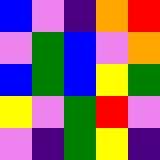[["blue", "violet", "indigo", "orange", "red"], ["violet", "green", "blue", "violet", "orange"], ["blue", "green", "blue", "yellow", "green"], ["yellow", "violet", "green", "red", "violet"], ["violet", "indigo", "green", "yellow", "indigo"]]